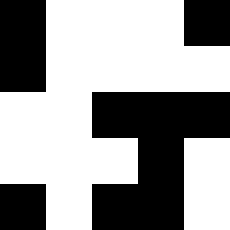[["black", "white", "white", "white", "black"], ["black", "white", "white", "white", "white"], ["white", "white", "black", "black", "black"], ["white", "white", "white", "black", "white"], ["black", "white", "black", "black", "white"]]